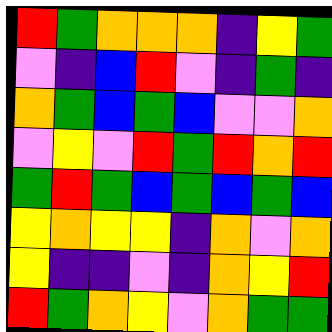[["red", "green", "orange", "orange", "orange", "indigo", "yellow", "green"], ["violet", "indigo", "blue", "red", "violet", "indigo", "green", "indigo"], ["orange", "green", "blue", "green", "blue", "violet", "violet", "orange"], ["violet", "yellow", "violet", "red", "green", "red", "orange", "red"], ["green", "red", "green", "blue", "green", "blue", "green", "blue"], ["yellow", "orange", "yellow", "yellow", "indigo", "orange", "violet", "orange"], ["yellow", "indigo", "indigo", "violet", "indigo", "orange", "yellow", "red"], ["red", "green", "orange", "yellow", "violet", "orange", "green", "green"]]